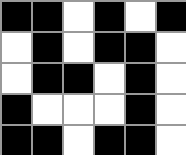[["black", "black", "white", "black", "white", "black"], ["white", "black", "white", "black", "black", "white"], ["white", "black", "black", "white", "black", "white"], ["black", "white", "white", "white", "black", "white"], ["black", "black", "white", "black", "black", "white"]]